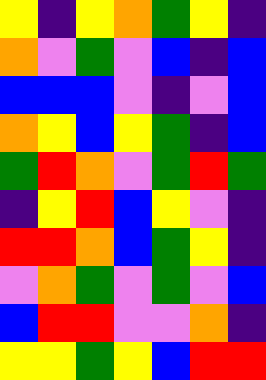[["yellow", "indigo", "yellow", "orange", "green", "yellow", "indigo"], ["orange", "violet", "green", "violet", "blue", "indigo", "blue"], ["blue", "blue", "blue", "violet", "indigo", "violet", "blue"], ["orange", "yellow", "blue", "yellow", "green", "indigo", "blue"], ["green", "red", "orange", "violet", "green", "red", "green"], ["indigo", "yellow", "red", "blue", "yellow", "violet", "indigo"], ["red", "red", "orange", "blue", "green", "yellow", "indigo"], ["violet", "orange", "green", "violet", "green", "violet", "blue"], ["blue", "red", "red", "violet", "violet", "orange", "indigo"], ["yellow", "yellow", "green", "yellow", "blue", "red", "red"]]